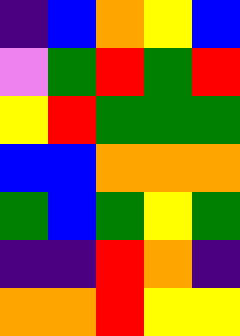[["indigo", "blue", "orange", "yellow", "blue"], ["violet", "green", "red", "green", "red"], ["yellow", "red", "green", "green", "green"], ["blue", "blue", "orange", "orange", "orange"], ["green", "blue", "green", "yellow", "green"], ["indigo", "indigo", "red", "orange", "indigo"], ["orange", "orange", "red", "yellow", "yellow"]]